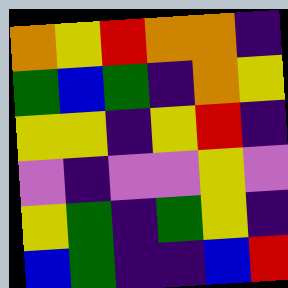[["orange", "yellow", "red", "orange", "orange", "indigo"], ["green", "blue", "green", "indigo", "orange", "yellow"], ["yellow", "yellow", "indigo", "yellow", "red", "indigo"], ["violet", "indigo", "violet", "violet", "yellow", "violet"], ["yellow", "green", "indigo", "green", "yellow", "indigo"], ["blue", "green", "indigo", "indigo", "blue", "red"]]